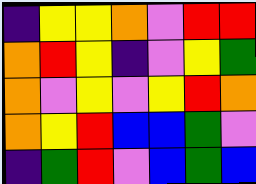[["indigo", "yellow", "yellow", "orange", "violet", "red", "red"], ["orange", "red", "yellow", "indigo", "violet", "yellow", "green"], ["orange", "violet", "yellow", "violet", "yellow", "red", "orange"], ["orange", "yellow", "red", "blue", "blue", "green", "violet"], ["indigo", "green", "red", "violet", "blue", "green", "blue"]]